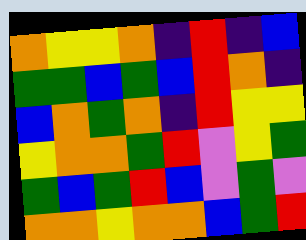[["orange", "yellow", "yellow", "orange", "indigo", "red", "indigo", "blue"], ["green", "green", "blue", "green", "blue", "red", "orange", "indigo"], ["blue", "orange", "green", "orange", "indigo", "red", "yellow", "yellow"], ["yellow", "orange", "orange", "green", "red", "violet", "yellow", "green"], ["green", "blue", "green", "red", "blue", "violet", "green", "violet"], ["orange", "orange", "yellow", "orange", "orange", "blue", "green", "red"]]